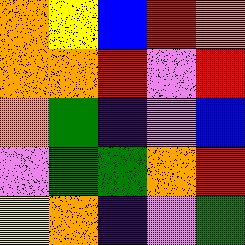[["orange", "yellow", "blue", "red", "orange"], ["orange", "orange", "red", "violet", "red"], ["orange", "green", "indigo", "violet", "blue"], ["violet", "green", "green", "orange", "red"], ["yellow", "orange", "indigo", "violet", "green"]]